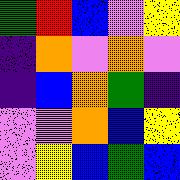[["green", "red", "blue", "violet", "yellow"], ["indigo", "orange", "violet", "orange", "violet"], ["indigo", "blue", "orange", "green", "indigo"], ["violet", "violet", "orange", "blue", "yellow"], ["violet", "yellow", "blue", "green", "blue"]]